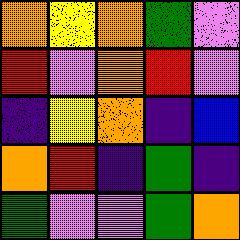[["orange", "yellow", "orange", "green", "violet"], ["red", "violet", "orange", "red", "violet"], ["indigo", "yellow", "orange", "indigo", "blue"], ["orange", "red", "indigo", "green", "indigo"], ["green", "violet", "violet", "green", "orange"]]